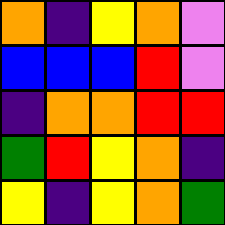[["orange", "indigo", "yellow", "orange", "violet"], ["blue", "blue", "blue", "red", "violet"], ["indigo", "orange", "orange", "red", "red"], ["green", "red", "yellow", "orange", "indigo"], ["yellow", "indigo", "yellow", "orange", "green"]]